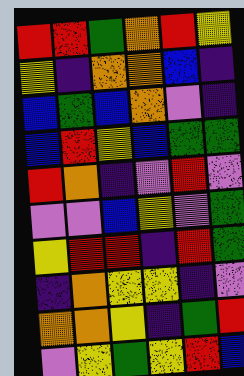[["red", "red", "green", "orange", "red", "yellow"], ["yellow", "indigo", "orange", "orange", "blue", "indigo"], ["blue", "green", "blue", "orange", "violet", "indigo"], ["blue", "red", "yellow", "blue", "green", "green"], ["red", "orange", "indigo", "violet", "red", "violet"], ["violet", "violet", "blue", "yellow", "violet", "green"], ["yellow", "red", "red", "indigo", "red", "green"], ["indigo", "orange", "yellow", "yellow", "indigo", "violet"], ["orange", "orange", "yellow", "indigo", "green", "red"], ["violet", "yellow", "green", "yellow", "red", "blue"]]